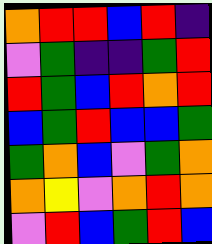[["orange", "red", "red", "blue", "red", "indigo"], ["violet", "green", "indigo", "indigo", "green", "red"], ["red", "green", "blue", "red", "orange", "red"], ["blue", "green", "red", "blue", "blue", "green"], ["green", "orange", "blue", "violet", "green", "orange"], ["orange", "yellow", "violet", "orange", "red", "orange"], ["violet", "red", "blue", "green", "red", "blue"]]